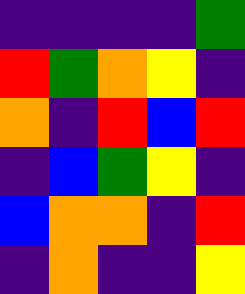[["indigo", "indigo", "indigo", "indigo", "green"], ["red", "green", "orange", "yellow", "indigo"], ["orange", "indigo", "red", "blue", "red"], ["indigo", "blue", "green", "yellow", "indigo"], ["blue", "orange", "orange", "indigo", "red"], ["indigo", "orange", "indigo", "indigo", "yellow"]]